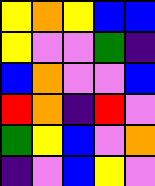[["yellow", "orange", "yellow", "blue", "blue"], ["yellow", "violet", "violet", "green", "indigo"], ["blue", "orange", "violet", "violet", "blue"], ["red", "orange", "indigo", "red", "violet"], ["green", "yellow", "blue", "violet", "orange"], ["indigo", "violet", "blue", "yellow", "violet"]]